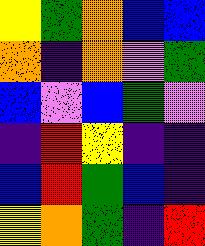[["yellow", "green", "orange", "blue", "blue"], ["orange", "indigo", "orange", "violet", "green"], ["blue", "violet", "blue", "green", "violet"], ["indigo", "red", "yellow", "indigo", "indigo"], ["blue", "red", "green", "blue", "indigo"], ["yellow", "orange", "green", "indigo", "red"]]